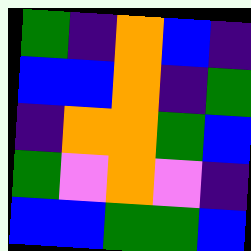[["green", "indigo", "orange", "blue", "indigo"], ["blue", "blue", "orange", "indigo", "green"], ["indigo", "orange", "orange", "green", "blue"], ["green", "violet", "orange", "violet", "indigo"], ["blue", "blue", "green", "green", "blue"]]